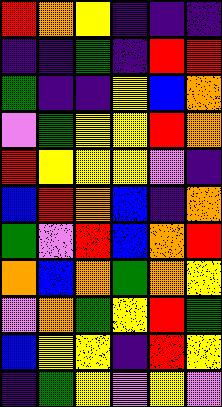[["red", "orange", "yellow", "indigo", "indigo", "indigo"], ["indigo", "indigo", "green", "indigo", "red", "red"], ["green", "indigo", "indigo", "yellow", "blue", "orange"], ["violet", "green", "yellow", "yellow", "red", "orange"], ["red", "yellow", "yellow", "yellow", "violet", "indigo"], ["blue", "red", "orange", "blue", "indigo", "orange"], ["green", "violet", "red", "blue", "orange", "red"], ["orange", "blue", "orange", "green", "orange", "yellow"], ["violet", "orange", "green", "yellow", "red", "green"], ["blue", "yellow", "yellow", "indigo", "red", "yellow"], ["indigo", "green", "yellow", "violet", "yellow", "violet"]]